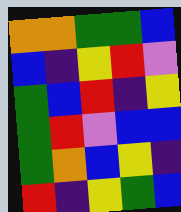[["orange", "orange", "green", "green", "blue"], ["blue", "indigo", "yellow", "red", "violet"], ["green", "blue", "red", "indigo", "yellow"], ["green", "red", "violet", "blue", "blue"], ["green", "orange", "blue", "yellow", "indigo"], ["red", "indigo", "yellow", "green", "blue"]]